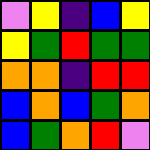[["violet", "yellow", "indigo", "blue", "yellow"], ["yellow", "green", "red", "green", "green"], ["orange", "orange", "indigo", "red", "red"], ["blue", "orange", "blue", "green", "orange"], ["blue", "green", "orange", "red", "violet"]]